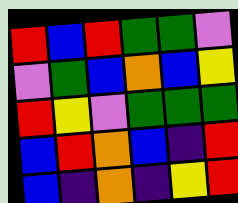[["red", "blue", "red", "green", "green", "violet"], ["violet", "green", "blue", "orange", "blue", "yellow"], ["red", "yellow", "violet", "green", "green", "green"], ["blue", "red", "orange", "blue", "indigo", "red"], ["blue", "indigo", "orange", "indigo", "yellow", "red"]]